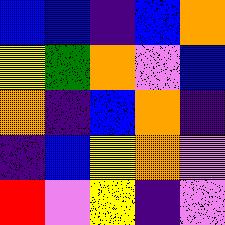[["blue", "blue", "indigo", "blue", "orange"], ["yellow", "green", "orange", "violet", "blue"], ["orange", "indigo", "blue", "orange", "indigo"], ["indigo", "blue", "yellow", "orange", "violet"], ["red", "violet", "yellow", "indigo", "violet"]]